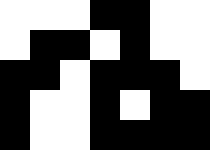[["white", "white", "white", "black", "black", "white", "white"], ["white", "black", "black", "white", "black", "white", "white"], ["black", "black", "white", "black", "black", "black", "white"], ["black", "white", "white", "black", "white", "black", "black"], ["black", "white", "white", "black", "black", "black", "black"]]